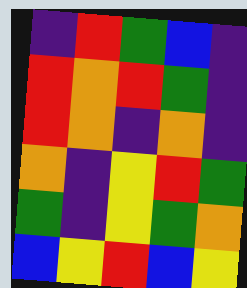[["indigo", "red", "green", "blue", "indigo"], ["red", "orange", "red", "green", "indigo"], ["red", "orange", "indigo", "orange", "indigo"], ["orange", "indigo", "yellow", "red", "green"], ["green", "indigo", "yellow", "green", "orange"], ["blue", "yellow", "red", "blue", "yellow"]]